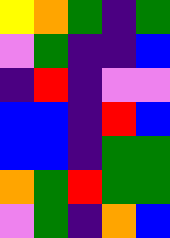[["yellow", "orange", "green", "indigo", "green"], ["violet", "green", "indigo", "indigo", "blue"], ["indigo", "red", "indigo", "violet", "violet"], ["blue", "blue", "indigo", "red", "blue"], ["blue", "blue", "indigo", "green", "green"], ["orange", "green", "red", "green", "green"], ["violet", "green", "indigo", "orange", "blue"]]